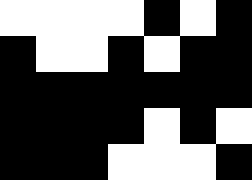[["white", "white", "white", "white", "black", "white", "black"], ["black", "white", "white", "black", "white", "black", "black"], ["black", "black", "black", "black", "black", "black", "black"], ["black", "black", "black", "black", "white", "black", "white"], ["black", "black", "black", "white", "white", "white", "black"]]